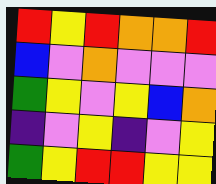[["red", "yellow", "red", "orange", "orange", "red"], ["blue", "violet", "orange", "violet", "violet", "violet"], ["green", "yellow", "violet", "yellow", "blue", "orange"], ["indigo", "violet", "yellow", "indigo", "violet", "yellow"], ["green", "yellow", "red", "red", "yellow", "yellow"]]